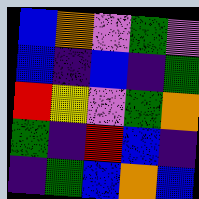[["blue", "orange", "violet", "green", "violet"], ["blue", "indigo", "blue", "indigo", "green"], ["red", "yellow", "violet", "green", "orange"], ["green", "indigo", "red", "blue", "indigo"], ["indigo", "green", "blue", "orange", "blue"]]